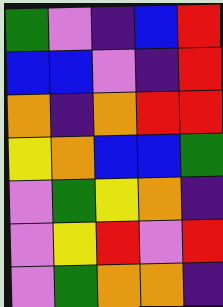[["green", "violet", "indigo", "blue", "red"], ["blue", "blue", "violet", "indigo", "red"], ["orange", "indigo", "orange", "red", "red"], ["yellow", "orange", "blue", "blue", "green"], ["violet", "green", "yellow", "orange", "indigo"], ["violet", "yellow", "red", "violet", "red"], ["violet", "green", "orange", "orange", "indigo"]]